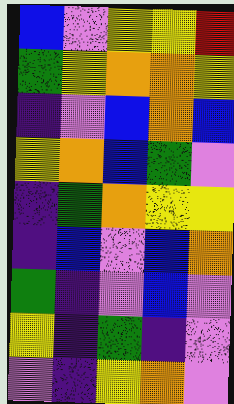[["blue", "violet", "yellow", "yellow", "red"], ["green", "yellow", "orange", "orange", "yellow"], ["indigo", "violet", "blue", "orange", "blue"], ["yellow", "orange", "blue", "green", "violet"], ["indigo", "green", "orange", "yellow", "yellow"], ["indigo", "blue", "violet", "blue", "orange"], ["green", "indigo", "violet", "blue", "violet"], ["yellow", "indigo", "green", "indigo", "violet"], ["violet", "indigo", "yellow", "orange", "violet"]]